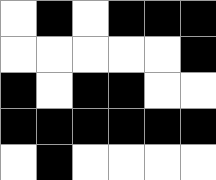[["white", "black", "white", "black", "black", "black"], ["white", "white", "white", "white", "white", "black"], ["black", "white", "black", "black", "white", "white"], ["black", "black", "black", "black", "black", "black"], ["white", "black", "white", "white", "white", "white"]]